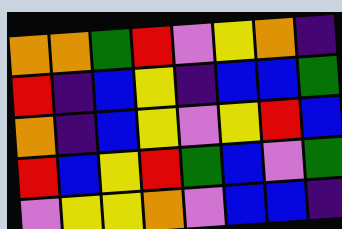[["orange", "orange", "green", "red", "violet", "yellow", "orange", "indigo"], ["red", "indigo", "blue", "yellow", "indigo", "blue", "blue", "green"], ["orange", "indigo", "blue", "yellow", "violet", "yellow", "red", "blue"], ["red", "blue", "yellow", "red", "green", "blue", "violet", "green"], ["violet", "yellow", "yellow", "orange", "violet", "blue", "blue", "indigo"]]